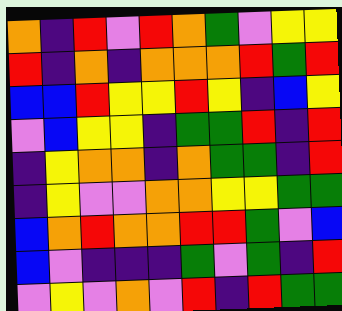[["orange", "indigo", "red", "violet", "red", "orange", "green", "violet", "yellow", "yellow"], ["red", "indigo", "orange", "indigo", "orange", "orange", "orange", "red", "green", "red"], ["blue", "blue", "red", "yellow", "yellow", "red", "yellow", "indigo", "blue", "yellow"], ["violet", "blue", "yellow", "yellow", "indigo", "green", "green", "red", "indigo", "red"], ["indigo", "yellow", "orange", "orange", "indigo", "orange", "green", "green", "indigo", "red"], ["indigo", "yellow", "violet", "violet", "orange", "orange", "yellow", "yellow", "green", "green"], ["blue", "orange", "red", "orange", "orange", "red", "red", "green", "violet", "blue"], ["blue", "violet", "indigo", "indigo", "indigo", "green", "violet", "green", "indigo", "red"], ["violet", "yellow", "violet", "orange", "violet", "red", "indigo", "red", "green", "green"]]